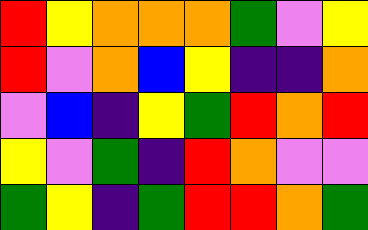[["red", "yellow", "orange", "orange", "orange", "green", "violet", "yellow"], ["red", "violet", "orange", "blue", "yellow", "indigo", "indigo", "orange"], ["violet", "blue", "indigo", "yellow", "green", "red", "orange", "red"], ["yellow", "violet", "green", "indigo", "red", "orange", "violet", "violet"], ["green", "yellow", "indigo", "green", "red", "red", "orange", "green"]]